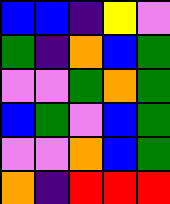[["blue", "blue", "indigo", "yellow", "violet"], ["green", "indigo", "orange", "blue", "green"], ["violet", "violet", "green", "orange", "green"], ["blue", "green", "violet", "blue", "green"], ["violet", "violet", "orange", "blue", "green"], ["orange", "indigo", "red", "red", "red"]]